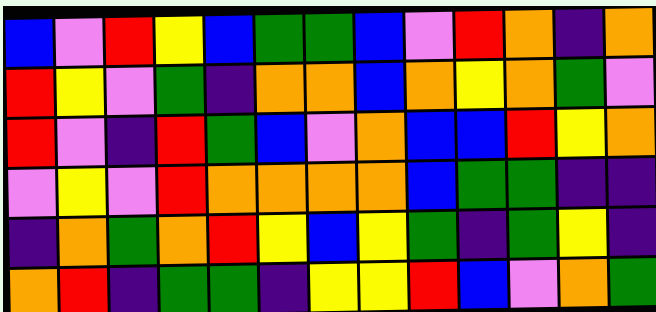[["blue", "violet", "red", "yellow", "blue", "green", "green", "blue", "violet", "red", "orange", "indigo", "orange"], ["red", "yellow", "violet", "green", "indigo", "orange", "orange", "blue", "orange", "yellow", "orange", "green", "violet"], ["red", "violet", "indigo", "red", "green", "blue", "violet", "orange", "blue", "blue", "red", "yellow", "orange"], ["violet", "yellow", "violet", "red", "orange", "orange", "orange", "orange", "blue", "green", "green", "indigo", "indigo"], ["indigo", "orange", "green", "orange", "red", "yellow", "blue", "yellow", "green", "indigo", "green", "yellow", "indigo"], ["orange", "red", "indigo", "green", "green", "indigo", "yellow", "yellow", "red", "blue", "violet", "orange", "green"]]